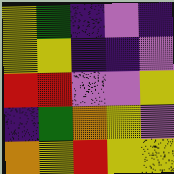[["yellow", "green", "indigo", "violet", "indigo"], ["yellow", "yellow", "indigo", "indigo", "violet"], ["red", "red", "violet", "violet", "yellow"], ["indigo", "green", "orange", "yellow", "violet"], ["orange", "yellow", "red", "yellow", "yellow"]]